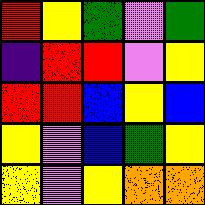[["red", "yellow", "green", "violet", "green"], ["indigo", "red", "red", "violet", "yellow"], ["red", "red", "blue", "yellow", "blue"], ["yellow", "violet", "blue", "green", "yellow"], ["yellow", "violet", "yellow", "orange", "orange"]]